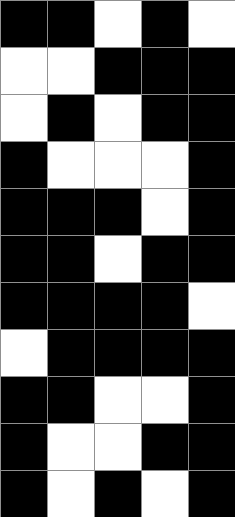[["black", "black", "white", "black", "white"], ["white", "white", "black", "black", "black"], ["white", "black", "white", "black", "black"], ["black", "white", "white", "white", "black"], ["black", "black", "black", "white", "black"], ["black", "black", "white", "black", "black"], ["black", "black", "black", "black", "white"], ["white", "black", "black", "black", "black"], ["black", "black", "white", "white", "black"], ["black", "white", "white", "black", "black"], ["black", "white", "black", "white", "black"]]